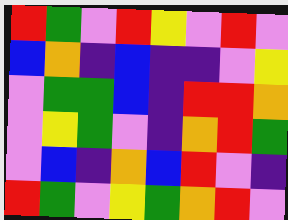[["red", "green", "violet", "red", "yellow", "violet", "red", "violet"], ["blue", "orange", "indigo", "blue", "indigo", "indigo", "violet", "yellow"], ["violet", "green", "green", "blue", "indigo", "red", "red", "orange"], ["violet", "yellow", "green", "violet", "indigo", "orange", "red", "green"], ["violet", "blue", "indigo", "orange", "blue", "red", "violet", "indigo"], ["red", "green", "violet", "yellow", "green", "orange", "red", "violet"]]